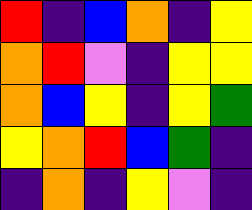[["red", "indigo", "blue", "orange", "indigo", "yellow"], ["orange", "red", "violet", "indigo", "yellow", "yellow"], ["orange", "blue", "yellow", "indigo", "yellow", "green"], ["yellow", "orange", "red", "blue", "green", "indigo"], ["indigo", "orange", "indigo", "yellow", "violet", "indigo"]]